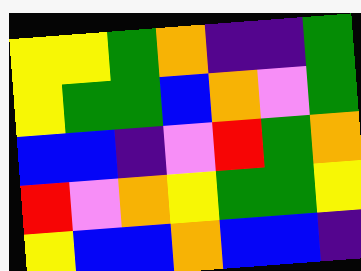[["yellow", "yellow", "green", "orange", "indigo", "indigo", "green"], ["yellow", "green", "green", "blue", "orange", "violet", "green"], ["blue", "blue", "indigo", "violet", "red", "green", "orange"], ["red", "violet", "orange", "yellow", "green", "green", "yellow"], ["yellow", "blue", "blue", "orange", "blue", "blue", "indigo"]]